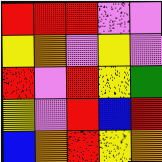[["red", "red", "red", "violet", "violet"], ["yellow", "orange", "violet", "yellow", "violet"], ["red", "violet", "red", "yellow", "green"], ["yellow", "violet", "red", "blue", "red"], ["blue", "orange", "red", "yellow", "orange"]]